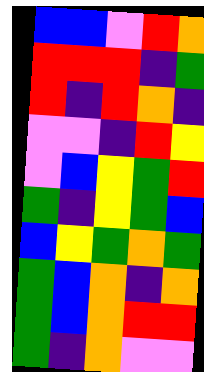[["blue", "blue", "violet", "red", "orange"], ["red", "red", "red", "indigo", "green"], ["red", "indigo", "red", "orange", "indigo"], ["violet", "violet", "indigo", "red", "yellow"], ["violet", "blue", "yellow", "green", "red"], ["green", "indigo", "yellow", "green", "blue"], ["blue", "yellow", "green", "orange", "green"], ["green", "blue", "orange", "indigo", "orange"], ["green", "blue", "orange", "red", "red"], ["green", "indigo", "orange", "violet", "violet"]]